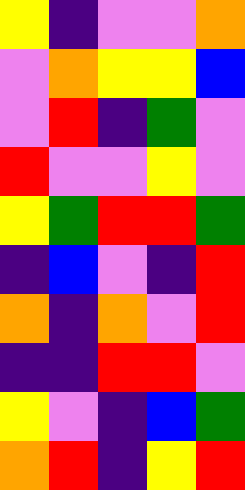[["yellow", "indigo", "violet", "violet", "orange"], ["violet", "orange", "yellow", "yellow", "blue"], ["violet", "red", "indigo", "green", "violet"], ["red", "violet", "violet", "yellow", "violet"], ["yellow", "green", "red", "red", "green"], ["indigo", "blue", "violet", "indigo", "red"], ["orange", "indigo", "orange", "violet", "red"], ["indigo", "indigo", "red", "red", "violet"], ["yellow", "violet", "indigo", "blue", "green"], ["orange", "red", "indigo", "yellow", "red"]]